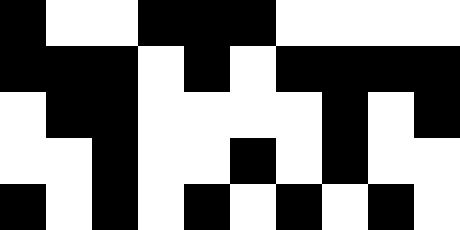[["black", "white", "white", "black", "black", "black", "white", "white", "white", "white"], ["black", "black", "black", "white", "black", "white", "black", "black", "black", "black"], ["white", "black", "black", "white", "white", "white", "white", "black", "white", "black"], ["white", "white", "black", "white", "white", "black", "white", "black", "white", "white"], ["black", "white", "black", "white", "black", "white", "black", "white", "black", "white"]]